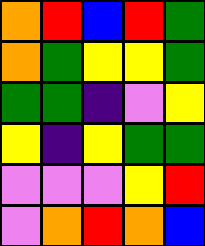[["orange", "red", "blue", "red", "green"], ["orange", "green", "yellow", "yellow", "green"], ["green", "green", "indigo", "violet", "yellow"], ["yellow", "indigo", "yellow", "green", "green"], ["violet", "violet", "violet", "yellow", "red"], ["violet", "orange", "red", "orange", "blue"]]